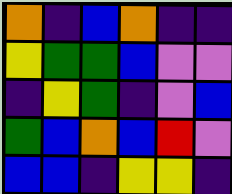[["orange", "indigo", "blue", "orange", "indigo", "indigo"], ["yellow", "green", "green", "blue", "violet", "violet"], ["indigo", "yellow", "green", "indigo", "violet", "blue"], ["green", "blue", "orange", "blue", "red", "violet"], ["blue", "blue", "indigo", "yellow", "yellow", "indigo"]]